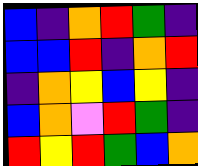[["blue", "indigo", "orange", "red", "green", "indigo"], ["blue", "blue", "red", "indigo", "orange", "red"], ["indigo", "orange", "yellow", "blue", "yellow", "indigo"], ["blue", "orange", "violet", "red", "green", "indigo"], ["red", "yellow", "red", "green", "blue", "orange"]]